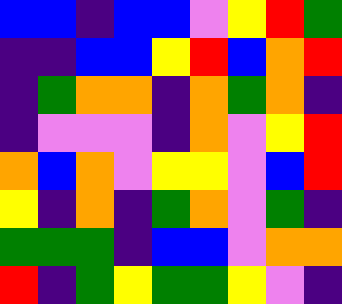[["blue", "blue", "indigo", "blue", "blue", "violet", "yellow", "red", "green"], ["indigo", "indigo", "blue", "blue", "yellow", "red", "blue", "orange", "red"], ["indigo", "green", "orange", "orange", "indigo", "orange", "green", "orange", "indigo"], ["indigo", "violet", "violet", "violet", "indigo", "orange", "violet", "yellow", "red"], ["orange", "blue", "orange", "violet", "yellow", "yellow", "violet", "blue", "red"], ["yellow", "indigo", "orange", "indigo", "green", "orange", "violet", "green", "indigo"], ["green", "green", "green", "indigo", "blue", "blue", "violet", "orange", "orange"], ["red", "indigo", "green", "yellow", "green", "green", "yellow", "violet", "indigo"]]